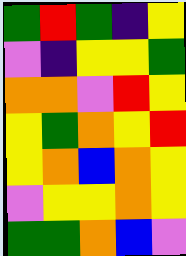[["green", "red", "green", "indigo", "yellow"], ["violet", "indigo", "yellow", "yellow", "green"], ["orange", "orange", "violet", "red", "yellow"], ["yellow", "green", "orange", "yellow", "red"], ["yellow", "orange", "blue", "orange", "yellow"], ["violet", "yellow", "yellow", "orange", "yellow"], ["green", "green", "orange", "blue", "violet"]]